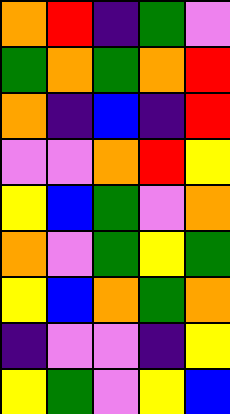[["orange", "red", "indigo", "green", "violet"], ["green", "orange", "green", "orange", "red"], ["orange", "indigo", "blue", "indigo", "red"], ["violet", "violet", "orange", "red", "yellow"], ["yellow", "blue", "green", "violet", "orange"], ["orange", "violet", "green", "yellow", "green"], ["yellow", "blue", "orange", "green", "orange"], ["indigo", "violet", "violet", "indigo", "yellow"], ["yellow", "green", "violet", "yellow", "blue"]]